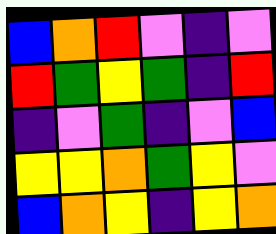[["blue", "orange", "red", "violet", "indigo", "violet"], ["red", "green", "yellow", "green", "indigo", "red"], ["indigo", "violet", "green", "indigo", "violet", "blue"], ["yellow", "yellow", "orange", "green", "yellow", "violet"], ["blue", "orange", "yellow", "indigo", "yellow", "orange"]]